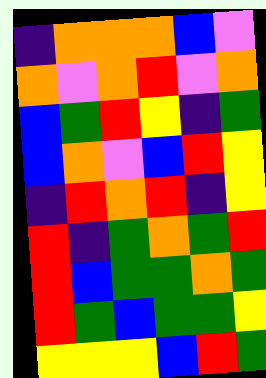[["indigo", "orange", "orange", "orange", "blue", "violet"], ["orange", "violet", "orange", "red", "violet", "orange"], ["blue", "green", "red", "yellow", "indigo", "green"], ["blue", "orange", "violet", "blue", "red", "yellow"], ["indigo", "red", "orange", "red", "indigo", "yellow"], ["red", "indigo", "green", "orange", "green", "red"], ["red", "blue", "green", "green", "orange", "green"], ["red", "green", "blue", "green", "green", "yellow"], ["yellow", "yellow", "yellow", "blue", "red", "green"]]